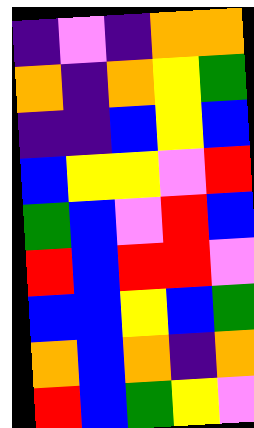[["indigo", "violet", "indigo", "orange", "orange"], ["orange", "indigo", "orange", "yellow", "green"], ["indigo", "indigo", "blue", "yellow", "blue"], ["blue", "yellow", "yellow", "violet", "red"], ["green", "blue", "violet", "red", "blue"], ["red", "blue", "red", "red", "violet"], ["blue", "blue", "yellow", "blue", "green"], ["orange", "blue", "orange", "indigo", "orange"], ["red", "blue", "green", "yellow", "violet"]]